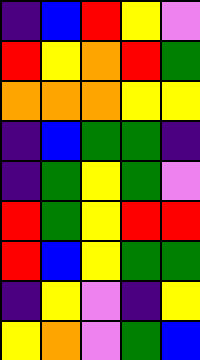[["indigo", "blue", "red", "yellow", "violet"], ["red", "yellow", "orange", "red", "green"], ["orange", "orange", "orange", "yellow", "yellow"], ["indigo", "blue", "green", "green", "indigo"], ["indigo", "green", "yellow", "green", "violet"], ["red", "green", "yellow", "red", "red"], ["red", "blue", "yellow", "green", "green"], ["indigo", "yellow", "violet", "indigo", "yellow"], ["yellow", "orange", "violet", "green", "blue"]]